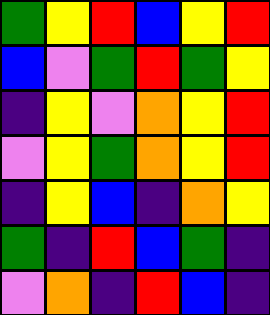[["green", "yellow", "red", "blue", "yellow", "red"], ["blue", "violet", "green", "red", "green", "yellow"], ["indigo", "yellow", "violet", "orange", "yellow", "red"], ["violet", "yellow", "green", "orange", "yellow", "red"], ["indigo", "yellow", "blue", "indigo", "orange", "yellow"], ["green", "indigo", "red", "blue", "green", "indigo"], ["violet", "orange", "indigo", "red", "blue", "indigo"]]